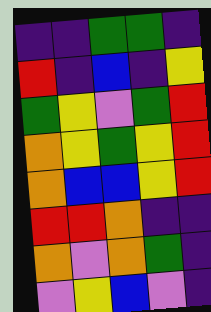[["indigo", "indigo", "green", "green", "indigo"], ["red", "indigo", "blue", "indigo", "yellow"], ["green", "yellow", "violet", "green", "red"], ["orange", "yellow", "green", "yellow", "red"], ["orange", "blue", "blue", "yellow", "red"], ["red", "red", "orange", "indigo", "indigo"], ["orange", "violet", "orange", "green", "indigo"], ["violet", "yellow", "blue", "violet", "indigo"]]